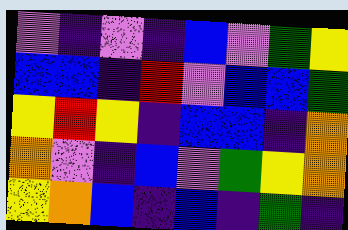[["violet", "indigo", "violet", "indigo", "blue", "violet", "green", "yellow"], ["blue", "blue", "indigo", "red", "violet", "blue", "blue", "green"], ["yellow", "red", "yellow", "indigo", "blue", "blue", "indigo", "orange"], ["orange", "violet", "indigo", "blue", "violet", "green", "yellow", "orange"], ["yellow", "orange", "blue", "indigo", "blue", "indigo", "green", "indigo"]]